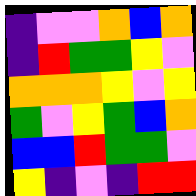[["indigo", "violet", "violet", "orange", "blue", "orange"], ["indigo", "red", "green", "green", "yellow", "violet"], ["orange", "orange", "orange", "yellow", "violet", "yellow"], ["green", "violet", "yellow", "green", "blue", "orange"], ["blue", "blue", "red", "green", "green", "violet"], ["yellow", "indigo", "violet", "indigo", "red", "red"]]